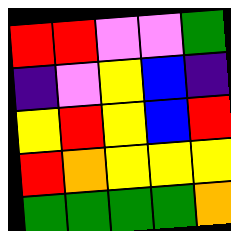[["red", "red", "violet", "violet", "green"], ["indigo", "violet", "yellow", "blue", "indigo"], ["yellow", "red", "yellow", "blue", "red"], ["red", "orange", "yellow", "yellow", "yellow"], ["green", "green", "green", "green", "orange"]]